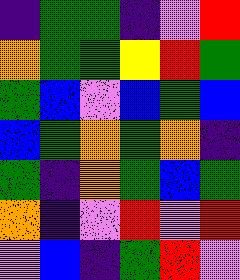[["indigo", "green", "green", "indigo", "violet", "red"], ["orange", "green", "green", "yellow", "red", "green"], ["green", "blue", "violet", "blue", "green", "blue"], ["blue", "green", "orange", "green", "orange", "indigo"], ["green", "indigo", "orange", "green", "blue", "green"], ["orange", "indigo", "violet", "red", "violet", "red"], ["violet", "blue", "indigo", "green", "red", "violet"]]